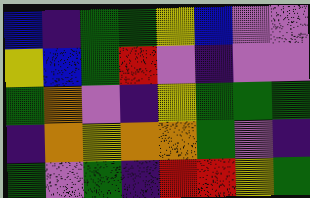[["blue", "indigo", "green", "green", "yellow", "blue", "violet", "violet"], ["yellow", "blue", "green", "red", "violet", "indigo", "violet", "violet"], ["green", "orange", "violet", "indigo", "yellow", "green", "green", "green"], ["indigo", "orange", "yellow", "orange", "orange", "green", "violet", "indigo"], ["green", "violet", "green", "indigo", "red", "red", "yellow", "green"]]